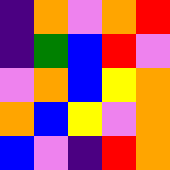[["indigo", "orange", "violet", "orange", "red"], ["indigo", "green", "blue", "red", "violet"], ["violet", "orange", "blue", "yellow", "orange"], ["orange", "blue", "yellow", "violet", "orange"], ["blue", "violet", "indigo", "red", "orange"]]